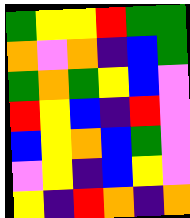[["green", "yellow", "yellow", "red", "green", "green"], ["orange", "violet", "orange", "indigo", "blue", "green"], ["green", "orange", "green", "yellow", "blue", "violet"], ["red", "yellow", "blue", "indigo", "red", "violet"], ["blue", "yellow", "orange", "blue", "green", "violet"], ["violet", "yellow", "indigo", "blue", "yellow", "violet"], ["yellow", "indigo", "red", "orange", "indigo", "orange"]]